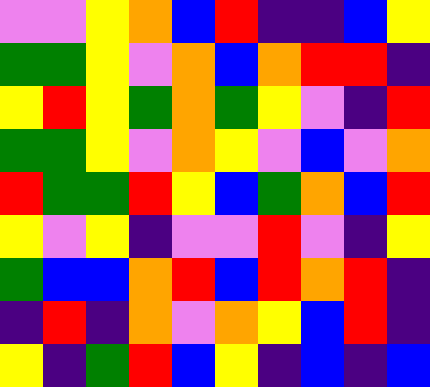[["violet", "violet", "yellow", "orange", "blue", "red", "indigo", "indigo", "blue", "yellow"], ["green", "green", "yellow", "violet", "orange", "blue", "orange", "red", "red", "indigo"], ["yellow", "red", "yellow", "green", "orange", "green", "yellow", "violet", "indigo", "red"], ["green", "green", "yellow", "violet", "orange", "yellow", "violet", "blue", "violet", "orange"], ["red", "green", "green", "red", "yellow", "blue", "green", "orange", "blue", "red"], ["yellow", "violet", "yellow", "indigo", "violet", "violet", "red", "violet", "indigo", "yellow"], ["green", "blue", "blue", "orange", "red", "blue", "red", "orange", "red", "indigo"], ["indigo", "red", "indigo", "orange", "violet", "orange", "yellow", "blue", "red", "indigo"], ["yellow", "indigo", "green", "red", "blue", "yellow", "indigo", "blue", "indigo", "blue"]]